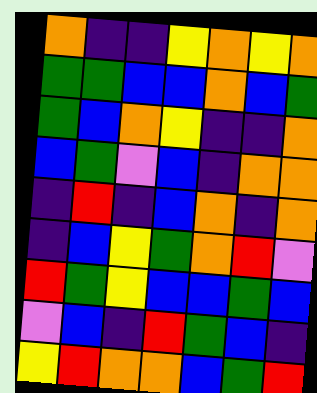[["orange", "indigo", "indigo", "yellow", "orange", "yellow", "orange"], ["green", "green", "blue", "blue", "orange", "blue", "green"], ["green", "blue", "orange", "yellow", "indigo", "indigo", "orange"], ["blue", "green", "violet", "blue", "indigo", "orange", "orange"], ["indigo", "red", "indigo", "blue", "orange", "indigo", "orange"], ["indigo", "blue", "yellow", "green", "orange", "red", "violet"], ["red", "green", "yellow", "blue", "blue", "green", "blue"], ["violet", "blue", "indigo", "red", "green", "blue", "indigo"], ["yellow", "red", "orange", "orange", "blue", "green", "red"]]